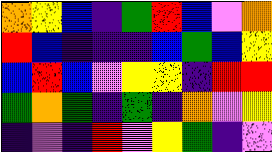[["orange", "yellow", "blue", "indigo", "green", "red", "blue", "violet", "orange"], ["red", "blue", "indigo", "indigo", "indigo", "blue", "green", "blue", "yellow"], ["blue", "red", "blue", "violet", "yellow", "yellow", "indigo", "red", "red"], ["green", "orange", "green", "indigo", "green", "indigo", "orange", "violet", "yellow"], ["indigo", "violet", "indigo", "red", "violet", "yellow", "green", "indigo", "violet"]]